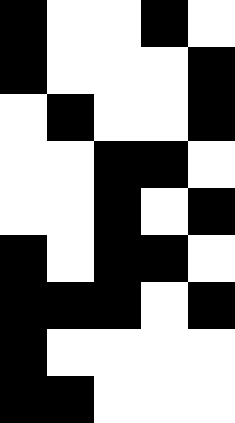[["black", "white", "white", "black", "white"], ["black", "white", "white", "white", "black"], ["white", "black", "white", "white", "black"], ["white", "white", "black", "black", "white"], ["white", "white", "black", "white", "black"], ["black", "white", "black", "black", "white"], ["black", "black", "black", "white", "black"], ["black", "white", "white", "white", "white"], ["black", "black", "white", "white", "white"]]